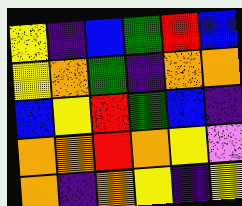[["yellow", "indigo", "blue", "green", "red", "blue"], ["yellow", "orange", "green", "indigo", "orange", "orange"], ["blue", "yellow", "red", "green", "blue", "indigo"], ["orange", "orange", "red", "orange", "yellow", "violet"], ["orange", "indigo", "orange", "yellow", "indigo", "yellow"]]